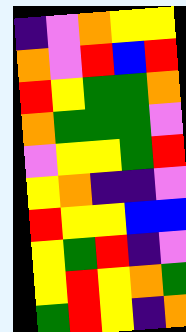[["indigo", "violet", "orange", "yellow", "yellow"], ["orange", "violet", "red", "blue", "red"], ["red", "yellow", "green", "green", "orange"], ["orange", "green", "green", "green", "violet"], ["violet", "yellow", "yellow", "green", "red"], ["yellow", "orange", "indigo", "indigo", "violet"], ["red", "yellow", "yellow", "blue", "blue"], ["yellow", "green", "red", "indigo", "violet"], ["yellow", "red", "yellow", "orange", "green"], ["green", "red", "yellow", "indigo", "orange"]]